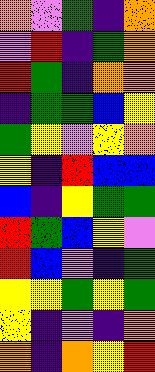[["orange", "violet", "green", "indigo", "orange"], ["violet", "red", "indigo", "green", "orange"], ["red", "green", "indigo", "orange", "orange"], ["indigo", "green", "green", "blue", "yellow"], ["green", "yellow", "violet", "yellow", "orange"], ["yellow", "indigo", "red", "blue", "blue"], ["blue", "indigo", "yellow", "green", "green"], ["red", "green", "blue", "yellow", "violet"], ["red", "blue", "violet", "indigo", "green"], ["yellow", "yellow", "green", "yellow", "green"], ["yellow", "indigo", "violet", "indigo", "orange"], ["orange", "indigo", "orange", "yellow", "red"]]